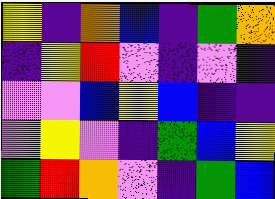[["yellow", "indigo", "orange", "blue", "indigo", "green", "orange"], ["indigo", "yellow", "red", "violet", "indigo", "violet", "indigo"], ["violet", "violet", "blue", "yellow", "blue", "indigo", "indigo"], ["violet", "yellow", "violet", "indigo", "green", "blue", "yellow"], ["green", "red", "orange", "violet", "indigo", "green", "blue"]]